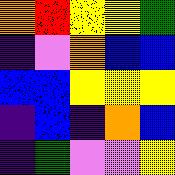[["orange", "red", "yellow", "yellow", "green"], ["indigo", "violet", "orange", "blue", "blue"], ["blue", "blue", "yellow", "yellow", "yellow"], ["indigo", "blue", "indigo", "orange", "blue"], ["indigo", "green", "violet", "violet", "yellow"]]